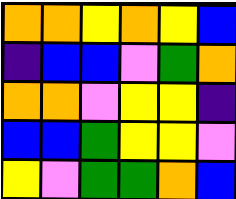[["orange", "orange", "yellow", "orange", "yellow", "blue"], ["indigo", "blue", "blue", "violet", "green", "orange"], ["orange", "orange", "violet", "yellow", "yellow", "indigo"], ["blue", "blue", "green", "yellow", "yellow", "violet"], ["yellow", "violet", "green", "green", "orange", "blue"]]